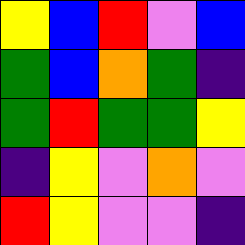[["yellow", "blue", "red", "violet", "blue"], ["green", "blue", "orange", "green", "indigo"], ["green", "red", "green", "green", "yellow"], ["indigo", "yellow", "violet", "orange", "violet"], ["red", "yellow", "violet", "violet", "indigo"]]